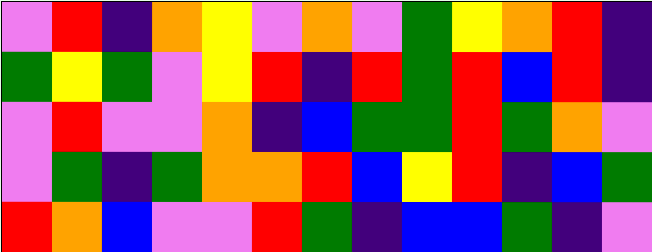[["violet", "red", "indigo", "orange", "yellow", "violet", "orange", "violet", "green", "yellow", "orange", "red", "indigo"], ["green", "yellow", "green", "violet", "yellow", "red", "indigo", "red", "green", "red", "blue", "red", "indigo"], ["violet", "red", "violet", "violet", "orange", "indigo", "blue", "green", "green", "red", "green", "orange", "violet"], ["violet", "green", "indigo", "green", "orange", "orange", "red", "blue", "yellow", "red", "indigo", "blue", "green"], ["red", "orange", "blue", "violet", "violet", "red", "green", "indigo", "blue", "blue", "green", "indigo", "violet"]]